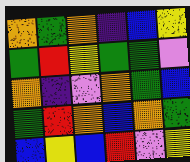[["orange", "green", "orange", "indigo", "blue", "yellow"], ["green", "red", "yellow", "green", "green", "violet"], ["orange", "indigo", "violet", "orange", "green", "blue"], ["green", "red", "orange", "blue", "orange", "green"], ["blue", "yellow", "blue", "red", "violet", "yellow"]]